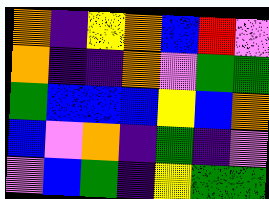[["orange", "indigo", "yellow", "orange", "blue", "red", "violet"], ["orange", "indigo", "indigo", "orange", "violet", "green", "green"], ["green", "blue", "blue", "blue", "yellow", "blue", "orange"], ["blue", "violet", "orange", "indigo", "green", "indigo", "violet"], ["violet", "blue", "green", "indigo", "yellow", "green", "green"]]